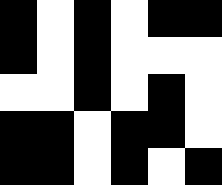[["black", "white", "black", "white", "black", "black"], ["black", "white", "black", "white", "white", "white"], ["white", "white", "black", "white", "black", "white"], ["black", "black", "white", "black", "black", "white"], ["black", "black", "white", "black", "white", "black"]]